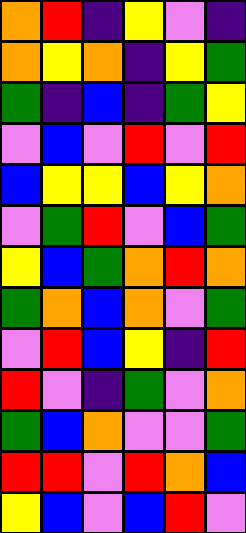[["orange", "red", "indigo", "yellow", "violet", "indigo"], ["orange", "yellow", "orange", "indigo", "yellow", "green"], ["green", "indigo", "blue", "indigo", "green", "yellow"], ["violet", "blue", "violet", "red", "violet", "red"], ["blue", "yellow", "yellow", "blue", "yellow", "orange"], ["violet", "green", "red", "violet", "blue", "green"], ["yellow", "blue", "green", "orange", "red", "orange"], ["green", "orange", "blue", "orange", "violet", "green"], ["violet", "red", "blue", "yellow", "indigo", "red"], ["red", "violet", "indigo", "green", "violet", "orange"], ["green", "blue", "orange", "violet", "violet", "green"], ["red", "red", "violet", "red", "orange", "blue"], ["yellow", "blue", "violet", "blue", "red", "violet"]]